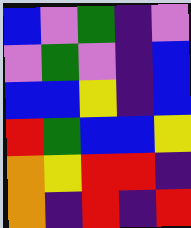[["blue", "violet", "green", "indigo", "violet"], ["violet", "green", "violet", "indigo", "blue"], ["blue", "blue", "yellow", "indigo", "blue"], ["red", "green", "blue", "blue", "yellow"], ["orange", "yellow", "red", "red", "indigo"], ["orange", "indigo", "red", "indigo", "red"]]